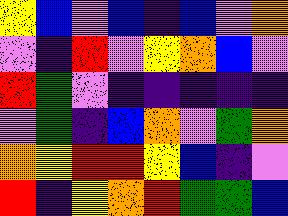[["yellow", "blue", "violet", "blue", "indigo", "blue", "violet", "orange"], ["violet", "indigo", "red", "violet", "yellow", "orange", "blue", "violet"], ["red", "green", "violet", "indigo", "indigo", "indigo", "indigo", "indigo"], ["violet", "green", "indigo", "blue", "orange", "violet", "green", "orange"], ["orange", "yellow", "red", "red", "yellow", "blue", "indigo", "violet"], ["red", "indigo", "yellow", "orange", "red", "green", "green", "blue"]]